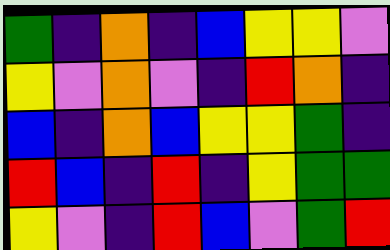[["green", "indigo", "orange", "indigo", "blue", "yellow", "yellow", "violet"], ["yellow", "violet", "orange", "violet", "indigo", "red", "orange", "indigo"], ["blue", "indigo", "orange", "blue", "yellow", "yellow", "green", "indigo"], ["red", "blue", "indigo", "red", "indigo", "yellow", "green", "green"], ["yellow", "violet", "indigo", "red", "blue", "violet", "green", "red"]]